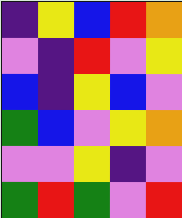[["indigo", "yellow", "blue", "red", "orange"], ["violet", "indigo", "red", "violet", "yellow"], ["blue", "indigo", "yellow", "blue", "violet"], ["green", "blue", "violet", "yellow", "orange"], ["violet", "violet", "yellow", "indigo", "violet"], ["green", "red", "green", "violet", "red"]]